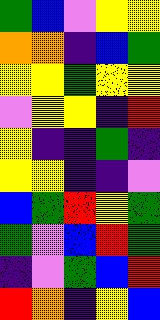[["green", "blue", "violet", "yellow", "yellow"], ["orange", "orange", "indigo", "blue", "green"], ["yellow", "yellow", "green", "yellow", "yellow"], ["violet", "yellow", "yellow", "indigo", "red"], ["yellow", "indigo", "indigo", "green", "indigo"], ["yellow", "yellow", "indigo", "indigo", "violet"], ["blue", "green", "red", "yellow", "green"], ["green", "violet", "blue", "red", "green"], ["indigo", "violet", "green", "blue", "red"], ["red", "orange", "indigo", "yellow", "blue"]]